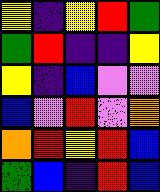[["yellow", "indigo", "yellow", "red", "green"], ["green", "red", "indigo", "indigo", "yellow"], ["yellow", "indigo", "blue", "violet", "violet"], ["blue", "violet", "red", "violet", "orange"], ["orange", "red", "yellow", "red", "blue"], ["green", "blue", "indigo", "red", "blue"]]